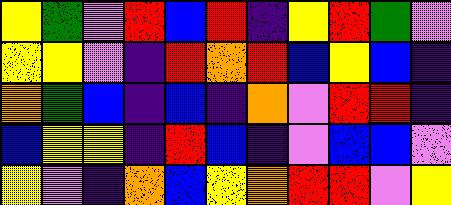[["yellow", "green", "violet", "red", "blue", "red", "indigo", "yellow", "red", "green", "violet"], ["yellow", "yellow", "violet", "indigo", "red", "orange", "red", "blue", "yellow", "blue", "indigo"], ["orange", "green", "blue", "indigo", "blue", "indigo", "orange", "violet", "red", "red", "indigo"], ["blue", "yellow", "yellow", "indigo", "red", "blue", "indigo", "violet", "blue", "blue", "violet"], ["yellow", "violet", "indigo", "orange", "blue", "yellow", "orange", "red", "red", "violet", "yellow"]]